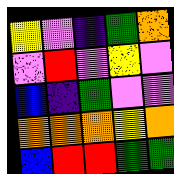[["yellow", "violet", "indigo", "green", "orange"], ["violet", "red", "violet", "yellow", "violet"], ["blue", "indigo", "green", "violet", "violet"], ["orange", "orange", "orange", "yellow", "orange"], ["blue", "red", "red", "green", "green"]]